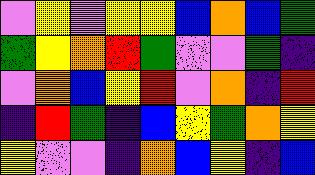[["violet", "yellow", "violet", "yellow", "yellow", "blue", "orange", "blue", "green"], ["green", "yellow", "orange", "red", "green", "violet", "violet", "green", "indigo"], ["violet", "orange", "blue", "yellow", "red", "violet", "orange", "indigo", "red"], ["indigo", "red", "green", "indigo", "blue", "yellow", "green", "orange", "yellow"], ["yellow", "violet", "violet", "indigo", "orange", "blue", "yellow", "indigo", "blue"]]